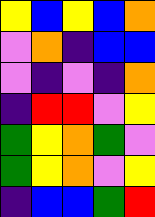[["yellow", "blue", "yellow", "blue", "orange"], ["violet", "orange", "indigo", "blue", "blue"], ["violet", "indigo", "violet", "indigo", "orange"], ["indigo", "red", "red", "violet", "yellow"], ["green", "yellow", "orange", "green", "violet"], ["green", "yellow", "orange", "violet", "yellow"], ["indigo", "blue", "blue", "green", "red"]]